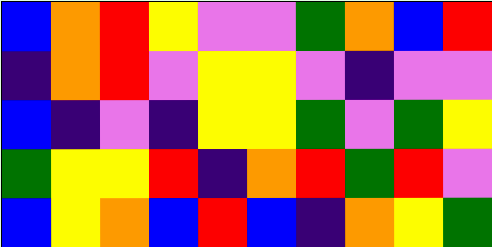[["blue", "orange", "red", "yellow", "violet", "violet", "green", "orange", "blue", "red"], ["indigo", "orange", "red", "violet", "yellow", "yellow", "violet", "indigo", "violet", "violet"], ["blue", "indigo", "violet", "indigo", "yellow", "yellow", "green", "violet", "green", "yellow"], ["green", "yellow", "yellow", "red", "indigo", "orange", "red", "green", "red", "violet"], ["blue", "yellow", "orange", "blue", "red", "blue", "indigo", "orange", "yellow", "green"]]